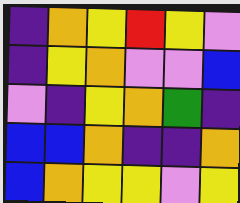[["indigo", "orange", "yellow", "red", "yellow", "violet"], ["indigo", "yellow", "orange", "violet", "violet", "blue"], ["violet", "indigo", "yellow", "orange", "green", "indigo"], ["blue", "blue", "orange", "indigo", "indigo", "orange"], ["blue", "orange", "yellow", "yellow", "violet", "yellow"]]